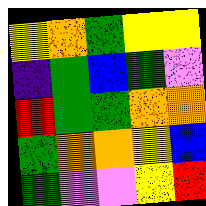[["yellow", "orange", "green", "yellow", "yellow"], ["indigo", "green", "blue", "green", "violet"], ["red", "green", "green", "orange", "orange"], ["green", "orange", "orange", "yellow", "blue"], ["green", "violet", "violet", "yellow", "red"]]